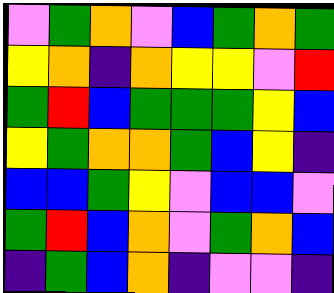[["violet", "green", "orange", "violet", "blue", "green", "orange", "green"], ["yellow", "orange", "indigo", "orange", "yellow", "yellow", "violet", "red"], ["green", "red", "blue", "green", "green", "green", "yellow", "blue"], ["yellow", "green", "orange", "orange", "green", "blue", "yellow", "indigo"], ["blue", "blue", "green", "yellow", "violet", "blue", "blue", "violet"], ["green", "red", "blue", "orange", "violet", "green", "orange", "blue"], ["indigo", "green", "blue", "orange", "indigo", "violet", "violet", "indigo"]]